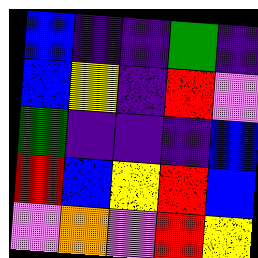[["blue", "indigo", "indigo", "green", "indigo"], ["blue", "yellow", "indigo", "red", "violet"], ["green", "indigo", "indigo", "indigo", "blue"], ["red", "blue", "yellow", "red", "blue"], ["violet", "orange", "violet", "red", "yellow"]]